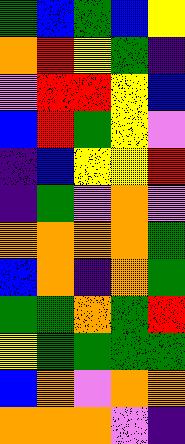[["green", "blue", "green", "blue", "yellow"], ["orange", "red", "yellow", "green", "indigo"], ["violet", "red", "red", "yellow", "blue"], ["blue", "red", "green", "yellow", "violet"], ["indigo", "blue", "yellow", "yellow", "red"], ["indigo", "green", "violet", "orange", "violet"], ["orange", "orange", "orange", "orange", "green"], ["blue", "orange", "indigo", "orange", "green"], ["green", "green", "orange", "green", "red"], ["yellow", "green", "green", "green", "green"], ["blue", "orange", "violet", "orange", "orange"], ["orange", "orange", "orange", "violet", "indigo"]]